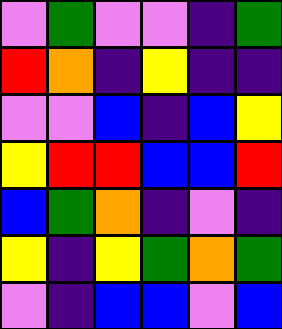[["violet", "green", "violet", "violet", "indigo", "green"], ["red", "orange", "indigo", "yellow", "indigo", "indigo"], ["violet", "violet", "blue", "indigo", "blue", "yellow"], ["yellow", "red", "red", "blue", "blue", "red"], ["blue", "green", "orange", "indigo", "violet", "indigo"], ["yellow", "indigo", "yellow", "green", "orange", "green"], ["violet", "indigo", "blue", "blue", "violet", "blue"]]